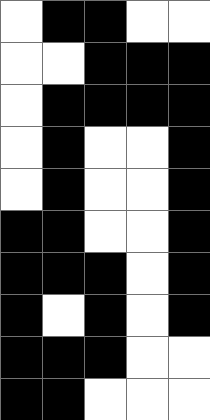[["white", "black", "black", "white", "white"], ["white", "white", "black", "black", "black"], ["white", "black", "black", "black", "black"], ["white", "black", "white", "white", "black"], ["white", "black", "white", "white", "black"], ["black", "black", "white", "white", "black"], ["black", "black", "black", "white", "black"], ["black", "white", "black", "white", "black"], ["black", "black", "black", "white", "white"], ["black", "black", "white", "white", "white"]]